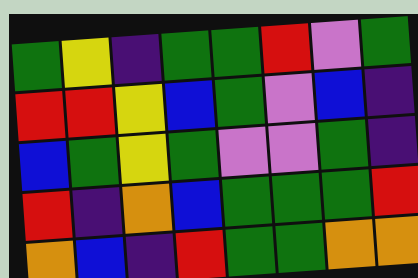[["green", "yellow", "indigo", "green", "green", "red", "violet", "green"], ["red", "red", "yellow", "blue", "green", "violet", "blue", "indigo"], ["blue", "green", "yellow", "green", "violet", "violet", "green", "indigo"], ["red", "indigo", "orange", "blue", "green", "green", "green", "red"], ["orange", "blue", "indigo", "red", "green", "green", "orange", "orange"]]